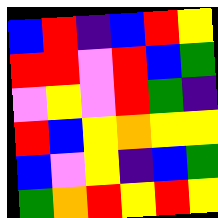[["blue", "red", "indigo", "blue", "red", "yellow"], ["red", "red", "violet", "red", "blue", "green"], ["violet", "yellow", "violet", "red", "green", "indigo"], ["red", "blue", "yellow", "orange", "yellow", "yellow"], ["blue", "violet", "yellow", "indigo", "blue", "green"], ["green", "orange", "red", "yellow", "red", "yellow"]]